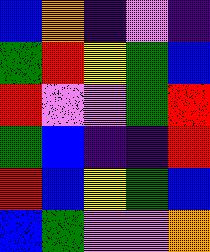[["blue", "orange", "indigo", "violet", "indigo"], ["green", "red", "yellow", "green", "blue"], ["red", "violet", "violet", "green", "red"], ["green", "blue", "indigo", "indigo", "red"], ["red", "blue", "yellow", "green", "blue"], ["blue", "green", "violet", "violet", "orange"]]